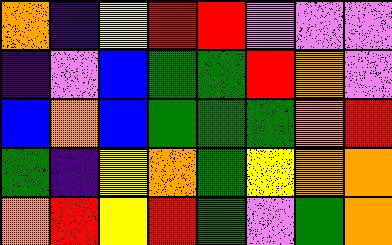[["orange", "indigo", "yellow", "red", "red", "violet", "violet", "violet"], ["indigo", "violet", "blue", "green", "green", "red", "orange", "violet"], ["blue", "orange", "blue", "green", "green", "green", "orange", "red"], ["green", "indigo", "yellow", "orange", "green", "yellow", "orange", "orange"], ["orange", "red", "yellow", "red", "green", "violet", "green", "orange"]]